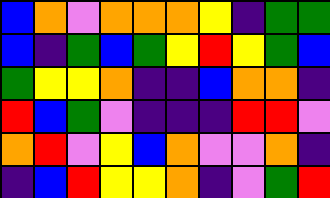[["blue", "orange", "violet", "orange", "orange", "orange", "yellow", "indigo", "green", "green"], ["blue", "indigo", "green", "blue", "green", "yellow", "red", "yellow", "green", "blue"], ["green", "yellow", "yellow", "orange", "indigo", "indigo", "blue", "orange", "orange", "indigo"], ["red", "blue", "green", "violet", "indigo", "indigo", "indigo", "red", "red", "violet"], ["orange", "red", "violet", "yellow", "blue", "orange", "violet", "violet", "orange", "indigo"], ["indigo", "blue", "red", "yellow", "yellow", "orange", "indigo", "violet", "green", "red"]]